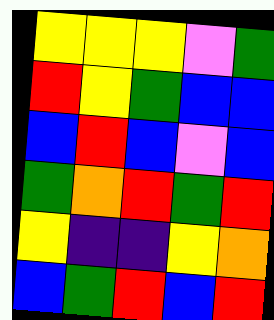[["yellow", "yellow", "yellow", "violet", "green"], ["red", "yellow", "green", "blue", "blue"], ["blue", "red", "blue", "violet", "blue"], ["green", "orange", "red", "green", "red"], ["yellow", "indigo", "indigo", "yellow", "orange"], ["blue", "green", "red", "blue", "red"]]